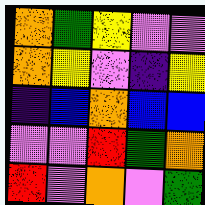[["orange", "green", "yellow", "violet", "violet"], ["orange", "yellow", "violet", "indigo", "yellow"], ["indigo", "blue", "orange", "blue", "blue"], ["violet", "violet", "red", "green", "orange"], ["red", "violet", "orange", "violet", "green"]]